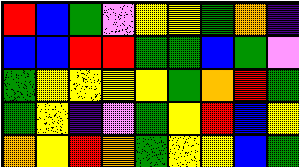[["red", "blue", "green", "violet", "yellow", "yellow", "green", "orange", "indigo"], ["blue", "blue", "red", "red", "green", "green", "blue", "green", "violet"], ["green", "yellow", "yellow", "yellow", "yellow", "green", "orange", "red", "green"], ["green", "yellow", "indigo", "violet", "green", "yellow", "red", "blue", "yellow"], ["orange", "yellow", "red", "orange", "green", "yellow", "yellow", "blue", "green"]]